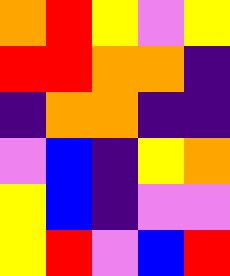[["orange", "red", "yellow", "violet", "yellow"], ["red", "red", "orange", "orange", "indigo"], ["indigo", "orange", "orange", "indigo", "indigo"], ["violet", "blue", "indigo", "yellow", "orange"], ["yellow", "blue", "indigo", "violet", "violet"], ["yellow", "red", "violet", "blue", "red"]]